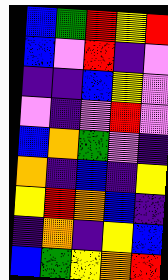[["blue", "green", "red", "yellow", "red"], ["blue", "violet", "red", "indigo", "violet"], ["indigo", "indigo", "blue", "yellow", "violet"], ["violet", "indigo", "violet", "red", "violet"], ["blue", "orange", "green", "violet", "indigo"], ["orange", "indigo", "blue", "indigo", "yellow"], ["yellow", "red", "orange", "blue", "indigo"], ["indigo", "orange", "indigo", "yellow", "blue"], ["blue", "green", "yellow", "orange", "red"]]